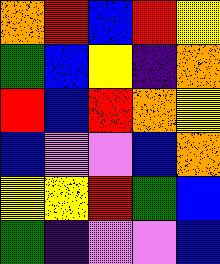[["orange", "red", "blue", "red", "yellow"], ["green", "blue", "yellow", "indigo", "orange"], ["red", "blue", "red", "orange", "yellow"], ["blue", "violet", "violet", "blue", "orange"], ["yellow", "yellow", "red", "green", "blue"], ["green", "indigo", "violet", "violet", "blue"]]